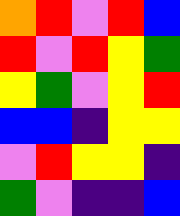[["orange", "red", "violet", "red", "blue"], ["red", "violet", "red", "yellow", "green"], ["yellow", "green", "violet", "yellow", "red"], ["blue", "blue", "indigo", "yellow", "yellow"], ["violet", "red", "yellow", "yellow", "indigo"], ["green", "violet", "indigo", "indigo", "blue"]]